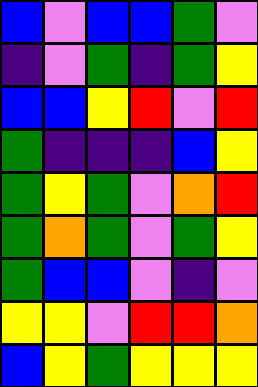[["blue", "violet", "blue", "blue", "green", "violet"], ["indigo", "violet", "green", "indigo", "green", "yellow"], ["blue", "blue", "yellow", "red", "violet", "red"], ["green", "indigo", "indigo", "indigo", "blue", "yellow"], ["green", "yellow", "green", "violet", "orange", "red"], ["green", "orange", "green", "violet", "green", "yellow"], ["green", "blue", "blue", "violet", "indigo", "violet"], ["yellow", "yellow", "violet", "red", "red", "orange"], ["blue", "yellow", "green", "yellow", "yellow", "yellow"]]